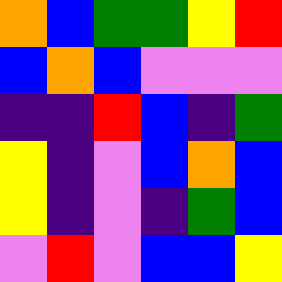[["orange", "blue", "green", "green", "yellow", "red"], ["blue", "orange", "blue", "violet", "violet", "violet"], ["indigo", "indigo", "red", "blue", "indigo", "green"], ["yellow", "indigo", "violet", "blue", "orange", "blue"], ["yellow", "indigo", "violet", "indigo", "green", "blue"], ["violet", "red", "violet", "blue", "blue", "yellow"]]